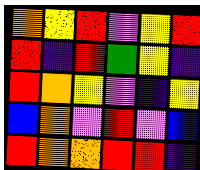[["orange", "yellow", "red", "violet", "yellow", "red"], ["red", "indigo", "red", "green", "yellow", "indigo"], ["red", "orange", "yellow", "violet", "indigo", "yellow"], ["blue", "orange", "violet", "red", "violet", "blue"], ["red", "orange", "orange", "red", "red", "indigo"]]